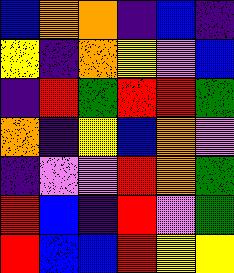[["blue", "orange", "orange", "indigo", "blue", "indigo"], ["yellow", "indigo", "orange", "yellow", "violet", "blue"], ["indigo", "red", "green", "red", "red", "green"], ["orange", "indigo", "yellow", "blue", "orange", "violet"], ["indigo", "violet", "violet", "red", "orange", "green"], ["red", "blue", "indigo", "red", "violet", "green"], ["red", "blue", "blue", "red", "yellow", "yellow"]]